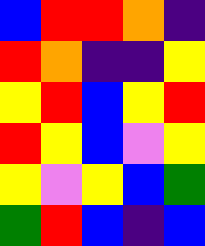[["blue", "red", "red", "orange", "indigo"], ["red", "orange", "indigo", "indigo", "yellow"], ["yellow", "red", "blue", "yellow", "red"], ["red", "yellow", "blue", "violet", "yellow"], ["yellow", "violet", "yellow", "blue", "green"], ["green", "red", "blue", "indigo", "blue"]]